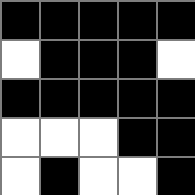[["black", "black", "black", "black", "black"], ["white", "black", "black", "black", "white"], ["black", "black", "black", "black", "black"], ["white", "white", "white", "black", "black"], ["white", "black", "white", "white", "black"]]